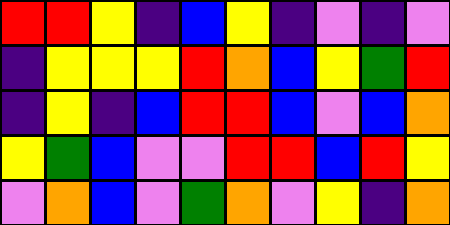[["red", "red", "yellow", "indigo", "blue", "yellow", "indigo", "violet", "indigo", "violet"], ["indigo", "yellow", "yellow", "yellow", "red", "orange", "blue", "yellow", "green", "red"], ["indigo", "yellow", "indigo", "blue", "red", "red", "blue", "violet", "blue", "orange"], ["yellow", "green", "blue", "violet", "violet", "red", "red", "blue", "red", "yellow"], ["violet", "orange", "blue", "violet", "green", "orange", "violet", "yellow", "indigo", "orange"]]